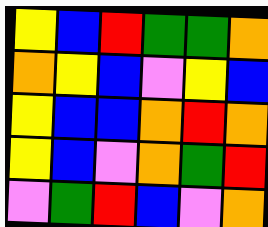[["yellow", "blue", "red", "green", "green", "orange"], ["orange", "yellow", "blue", "violet", "yellow", "blue"], ["yellow", "blue", "blue", "orange", "red", "orange"], ["yellow", "blue", "violet", "orange", "green", "red"], ["violet", "green", "red", "blue", "violet", "orange"]]